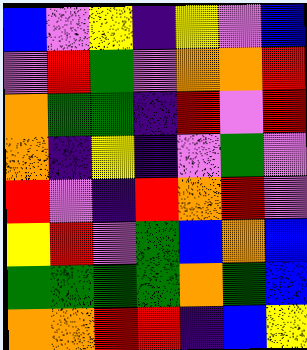[["blue", "violet", "yellow", "indigo", "yellow", "violet", "blue"], ["violet", "red", "green", "violet", "orange", "orange", "red"], ["orange", "green", "green", "indigo", "red", "violet", "red"], ["orange", "indigo", "yellow", "indigo", "violet", "green", "violet"], ["red", "violet", "indigo", "red", "orange", "red", "violet"], ["yellow", "red", "violet", "green", "blue", "orange", "blue"], ["green", "green", "green", "green", "orange", "green", "blue"], ["orange", "orange", "red", "red", "indigo", "blue", "yellow"]]